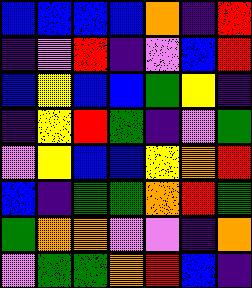[["blue", "blue", "blue", "blue", "orange", "indigo", "red"], ["indigo", "violet", "red", "indigo", "violet", "blue", "red"], ["blue", "yellow", "blue", "blue", "green", "yellow", "indigo"], ["indigo", "yellow", "red", "green", "indigo", "violet", "green"], ["violet", "yellow", "blue", "blue", "yellow", "orange", "red"], ["blue", "indigo", "green", "green", "orange", "red", "green"], ["green", "orange", "orange", "violet", "violet", "indigo", "orange"], ["violet", "green", "green", "orange", "red", "blue", "indigo"]]